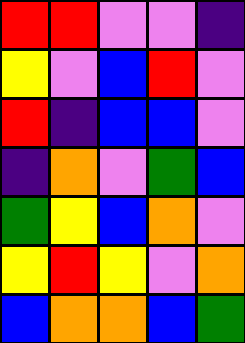[["red", "red", "violet", "violet", "indigo"], ["yellow", "violet", "blue", "red", "violet"], ["red", "indigo", "blue", "blue", "violet"], ["indigo", "orange", "violet", "green", "blue"], ["green", "yellow", "blue", "orange", "violet"], ["yellow", "red", "yellow", "violet", "orange"], ["blue", "orange", "orange", "blue", "green"]]